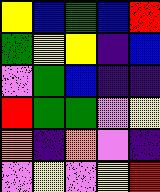[["yellow", "blue", "green", "blue", "red"], ["green", "yellow", "yellow", "indigo", "blue"], ["violet", "green", "blue", "indigo", "indigo"], ["red", "green", "green", "violet", "yellow"], ["orange", "indigo", "orange", "violet", "indigo"], ["violet", "yellow", "violet", "yellow", "red"]]